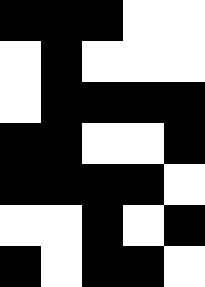[["black", "black", "black", "white", "white"], ["white", "black", "white", "white", "white"], ["white", "black", "black", "black", "black"], ["black", "black", "white", "white", "black"], ["black", "black", "black", "black", "white"], ["white", "white", "black", "white", "black"], ["black", "white", "black", "black", "white"]]